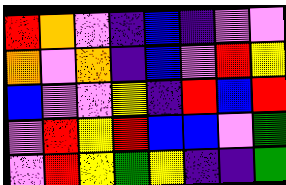[["red", "orange", "violet", "indigo", "blue", "indigo", "violet", "violet"], ["orange", "violet", "orange", "indigo", "blue", "violet", "red", "yellow"], ["blue", "violet", "violet", "yellow", "indigo", "red", "blue", "red"], ["violet", "red", "yellow", "red", "blue", "blue", "violet", "green"], ["violet", "red", "yellow", "green", "yellow", "indigo", "indigo", "green"]]